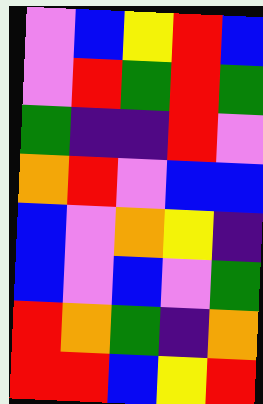[["violet", "blue", "yellow", "red", "blue"], ["violet", "red", "green", "red", "green"], ["green", "indigo", "indigo", "red", "violet"], ["orange", "red", "violet", "blue", "blue"], ["blue", "violet", "orange", "yellow", "indigo"], ["blue", "violet", "blue", "violet", "green"], ["red", "orange", "green", "indigo", "orange"], ["red", "red", "blue", "yellow", "red"]]